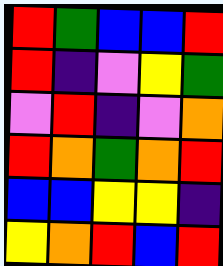[["red", "green", "blue", "blue", "red"], ["red", "indigo", "violet", "yellow", "green"], ["violet", "red", "indigo", "violet", "orange"], ["red", "orange", "green", "orange", "red"], ["blue", "blue", "yellow", "yellow", "indigo"], ["yellow", "orange", "red", "blue", "red"]]